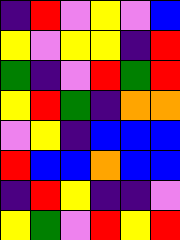[["indigo", "red", "violet", "yellow", "violet", "blue"], ["yellow", "violet", "yellow", "yellow", "indigo", "red"], ["green", "indigo", "violet", "red", "green", "red"], ["yellow", "red", "green", "indigo", "orange", "orange"], ["violet", "yellow", "indigo", "blue", "blue", "blue"], ["red", "blue", "blue", "orange", "blue", "blue"], ["indigo", "red", "yellow", "indigo", "indigo", "violet"], ["yellow", "green", "violet", "red", "yellow", "red"]]